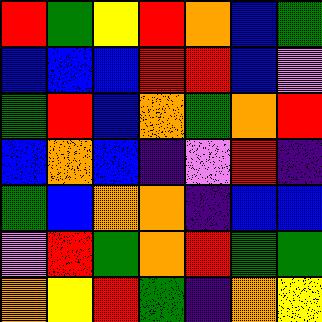[["red", "green", "yellow", "red", "orange", "blue", "green"], ["blue", "blue", "blue", "red", "red", "blue", "violet"], ["green", "red", "blue", "orange", "green", "orange", "red"], ["blue", "orange", "blue", "indigo", "violet", "red", "indigo"], ["green", "blue", "orange", "orange", "indigo", "blue", "blue"], ["violet", "red", "green", "orange", "red", "green", "green"], ["orange", "yellow", "red", "green", "indigo", "orange", "yellow"]]